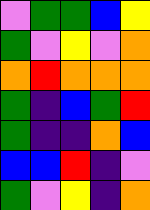[["violet", "green", "green", "blue", "yellow"], ["green", "violet", "yellow", "violet", "orange"], ["orange", "red", "orange", "orange", "orange"], ["green", "indigo", "blue", "green", "red"], ["green", "indigo", "indigo", "orange", "blue"], ["blue", "blue", "red", "indigo", "violet"], ["green", "violet", "yellow", "indigo", "orange"]]